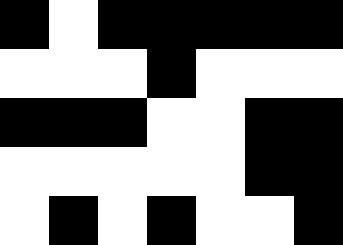[["black", "white", "black", "black", "black", "black", "black"], ["white", "white", "white", "black", "white", "white", "white"], ["black", "black", "black", "white", "white", "black", "black"], ["white", "white", "white", "white", "white", "black", "black"], ["white", "black", "white", "black", "white", "white", "black"]]